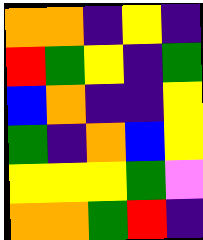[["orange", "orange", "indigo", "yellow", "indigo"], ["red", "green", "yellow", "indigo", "green"], ["blue", "orange", "indigo", "indigo", "yellow"], ["green", "indigo", "orange", "blue", "yellow"], ["yellow", "yellow", "yellow", "green", "violet"], ["orange", "orange", "green", "red", "indigo"]]